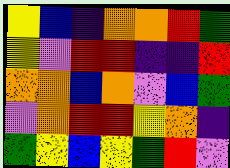[["yellow", "blue", "indigo", "orange", "orange", "red", "green"], ["yellow", "violet", "red", "red", "indigo", "indigo", "red"], ["orange", "orange", "blue", "orange", "violet", "blue", "green"], ["violet", "orange", "red", "red", "yellow", "orange", "indigo"], ["green", "yellow", "blue", "yellow", "green", "red", "violet"]]